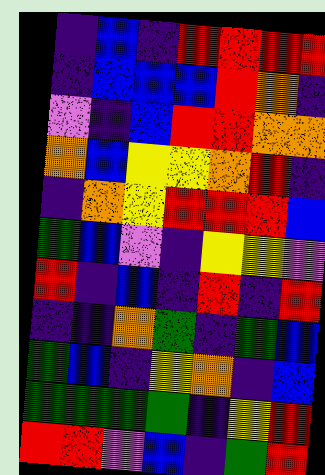[["indigo", "blue", "indigo", "red", "red", "red", "red"], ["indigo", "blue", "blue", "blue", "red", "orange", "indigo"], ["violet", "indigo", "blue", "red", "red", "orange", "orange"], ["orange", "blue", "yellow", "yellow", "orange", "red", "indigo"], ["indigo", "orange", "yellow", "red", "red", "red", "blue"], ["green", "blue", "violet", "indigo", "yellow", "yellow", "violet"], ["red", "indigo", "blue", "indigo", "red", "indigo", "red"], ["indigo", "indigo", "orange", "green", "indigo", "green", "blue"], ["green", "blue", "indigo", "yellow", "orange", "indigo", "blue"], ["green", "green", "green", "green", "indigo", "yellow", "red"], ["red", "red", "violet", "blue", "indigo", "green", "red"]]